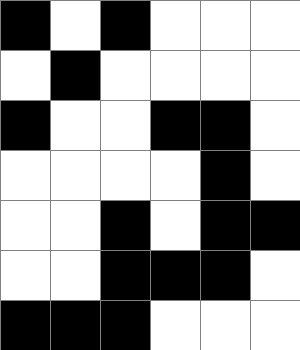[["black", "white", "black", "white", "white", "white"], ["white", "black", "white", "white", "white", "white"], ["black", "white", "white", "black", "black", "white"], ["white", "white", "white", "white", "black", "white"], ["white", "white", "black", "white", "black", "black"], ["white", "white", "black", "black", "black", "white"], ["black", "black", "black", "white", "white", "white"]]